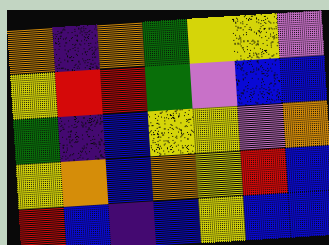[["orange", "indigo", "orange", "green", "yellow", "yellow", "violet"], ["yellow", "red", "red", "green", "violet", "blue", "blue"], ["green", "indigo", "blue", "yellow", "yellow", "violet", "orange"], ["yellow", "orange", "blue", "orange", "yellow", "red", "blue"], ["red", "blue", "indigo", "blue", "yellow", "blue", "blue"]]